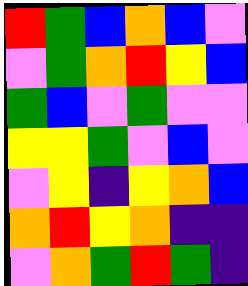[["red", "green", "blue", "orange", "blue", "violet"], ["violet", "green", "orange", "red", "yellow", "blue"], ["green", "blue", "violet", "green", "violet", "violet"], ["yellow", "yellow", "green", "violet", "blue", "violet"], ["violet", "yellow", "indigo", "yellow", "orange", "blue"], ["orange", "red", "yellow", "orange", "indigo", "indigo"], ["violet", "orange", "green", "red", "green", "indigo"]]